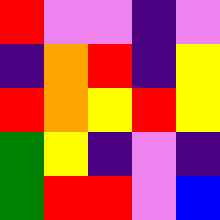[["red", "violet", "violet", "indigo", "violet"], ["indigo", "orange", "red", "indigo", "yellow"], ["red", "orange", "yellow", "red", "yellow"], ["green", "yellow", "indigo", "violet", "indigo"], ["green", "red", "red", "violet", "blue"]]